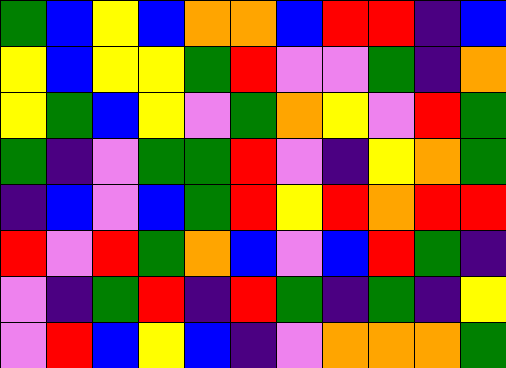[["green", "blue", "yellow", "blue", "orange", "orange", "blue", "red", "red", "indigo", "blue"], ["yellow", "blue", "yellow", "yellow", "green", "red", "violet", "violet", "green", "indigo", "orange"], ["yellow", "green", "blue", "yellow", "violet", "green", "orange", "yellow", "violet", "red", "green"], ["green", "indigo", "violet", "green", "green", "red", "violet", "indigo", "yellow", "orange", "green"], ["indigo", "blue", "violet", "blue", "green", "red", "yellow", "red", "orange", "red", "red"], ["red", "violet", "red", "green", "orange", "blue", "violet", "blue", "red", "green", "indigo"], ["violet", "indigo", "green", "red", "indigo", "red", "green", "indigo", "green", "indigo", "yellow"], ["violet", "red", "blue", "yellow", "blue", "indigo", "violet", "orange", "orange", "orange", "green"]]